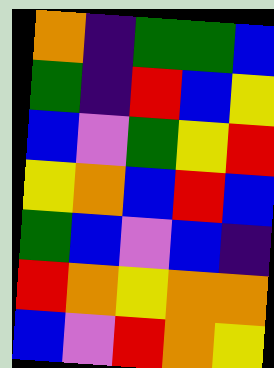[["orange", "indigo", "green", "green", "blue"], ["green", "indigo", "red", "blue", "yellow"], ["blue", "violet", "green", "yellow", "red"], ["yellow", "orange", "blue", "red", "blue"], ["green", "blue", "violet", "blue", "indigo"], ["red", "orange", "yellow", "orange", "orange"], ["blue", "violet", "red", "orange", "yellow"]]